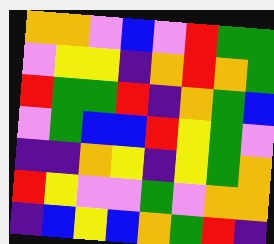[["orange", "orange", "violet", "blue", "violet", "red", "green", "green"], ["violet", "yellow", "yellow", "indigo", "orange", "red", "orange", "green"], ["red", "green", "green", "red", "indigo", "orange", "green", "blue"], ["violet", "green", "blue", "blue", "red", "yellow", "green", "violet"], ["indigo", "indigo", "orange", "yellow", "indigo", "yellow", "green", "orange"], ["red", "yellow", "violet", "violet", "green", "violet", "orange", "orange"], ["indigo", "blue", "yellow", "blue", "orange", "green", "red", "indigo"]]